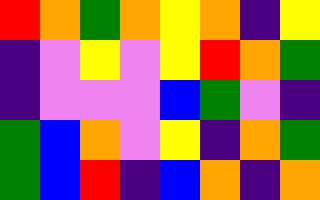[["red", "orange", "green", "orange", "yellow", "orange", "indigo", "yellow"], ["indigo", "violet", "yellow", "violet", "yellow", "red", "orange", "green"], ["indigo", "violet", "violet", "violet", "blue", "green", "violet", "indigo"], ["green", "blue", "orange", "violet", "yellow", "indigo", "orange", "green"], ["green", "blue", "red", "indigo", "blue", "orange", "indigo", "orange"]]